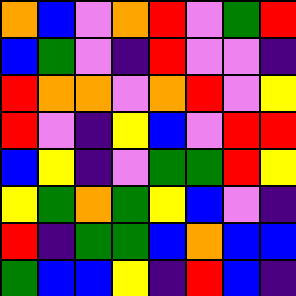[["orange", "blue", "violet", "orange", "red", "violet", "green", "red"], ["blue", "green", "violet", "indigo", "red", "violet", "violet", "indigo"], ["red", "orange", "orange", "violet", "orange", "red", "violet", "yellow"], ["red", "violet", "indigo", "yellow", "blue", "violet", "red", "red"], ["blue", "yellow", "indigo", "violet", "green", "green", "red", "yellow"], ["yellow", "green", "orange", "green", "yellow", "blue", "violet", "indigo"], ["red", "indigo", "green", "green", "blue", "orange", "blue", "blue"], ["green", "blue", "blue", "yellow", "indigo", "red", "blue", "indigo"]]